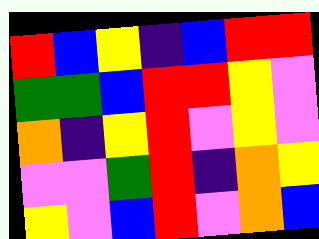[["red", "blue", "yellow", "indigo", "blue", "red", "red"], ["green", "green", "blue", "red", "red", "yellow", "violet"], ["orange", "indigo", "yellow", "red", "violet", "yellow", "violet"], ["violet", "violet", "green", "red", "indigo", "orange", "yellow"], ["yellow", "violet", "blue", "red", "violet", "orange", "blue"]]